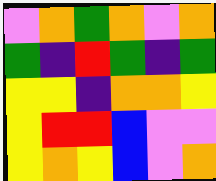[["violet", "orange", "green", "orange", "violet", "orange"], ["green", "indigo", "red", "green", "indigo", "green"], ["yellow", "yellow", "indigo", "orange", "orange", "yellow"], ["yellow", "red", "red", "blue", "violet", "violet"], ["yellow", "orange", "yellow", "blue", "violet", "orange"]]